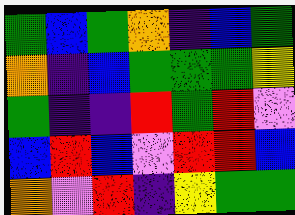[["green", "blue", "green", "orange", "indigo", "blue", "green"], ["orange", "indigo", "blue", "green", "green", "green", "yellow"], ["green", "indigo", "indigo", "red", "green", "red", "violet"], ["blue", "red", "blue", "violet", "red", "red", "blue"], ["orange", "violet", "red", "indigo", "yellow", "green", "green"]]